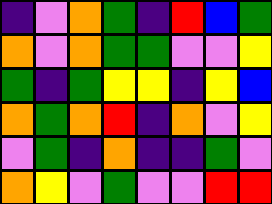[["indigo", "violet", "orange", "green", "indigo", "red", "blue", "green"], ["orange", "violet", "orange", "green", "green", "violet", "violet", "yellow"], ["green", "indigo", "green", "yellow", "yellow", "indigo", "yellow", "blue"], ["orange", "green", "orange", "red", "indigo", "orange", "violet", "yellow"], ["violet", "green", "indigo", "orange", "indigo", "indigo", "green", "violet"], ["orange", "yellow", "violet", "green", "violet", "violet", "red", "red"]]